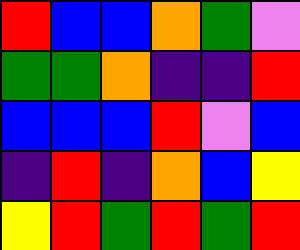[["red", "blue", "blue", "orange", "green", "violet"], ["green", "green", "orange", "indigo", "indigo", "red"], ["blue", "blue", "blue", "red", "violet", "blue"], ["indigo", "red", "indigo", "orange", "blue", "yellow"], ["yellow", "red", "green", "red", "green", "red"]]